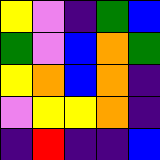[["yellow", "violet", "indigo", "green", "blue"], ["green", "violet", "blue", "orange", "green"], ["yellow", "orange", "blue", "orange", "indigo"], ["violet", "yellow", "yellow", "orange", "indigo"], ["indigo", "red", "indigo", "indigo", "blue"]]